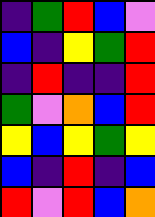[["indigo", "green", "red", "blue", "violet"], ["blue", "indigo", "yellow", "green", "red"], ["indigo", "red", "indigo", "indigo", "red"], ["green", "violet", "orange", "blue", "red"], ["yellow", "blue", "yellow", "green", "yellow"], ["blue", "indigo", "red", "indigo", "blue"], ["red", "violet", "red", "blue", "orange"]]